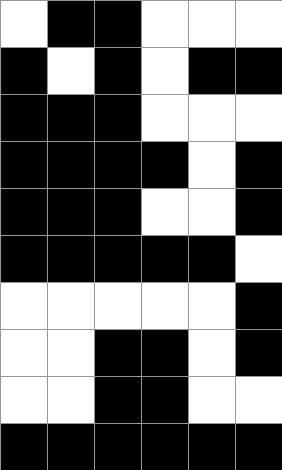[["white", "black", "black", "white", "white", "white"], ["black", "white", "black", "white", "black", "black"], ["black", "black", "black", "white", "white", "white"], ["black", "black", "black", "black", "white", "black"], ["black", "black", "black", "white", "white", "black"], ["black", "black", "black", "black", "black", "white"], ["white", "white", "white", "white", "white", "black"], ["white", "white", "black", "black", "white", "black"], ["white", "white", "black", "black", "white", "white"], ["black", "black", "black", "black", "black", "black"]]